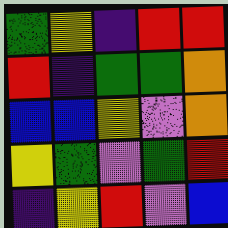[["green", "yellow", "indigo", "red", "red"], ["red", "indigo", "green", "green", "orange"], ["blue", "blue", "yellow", "violet", "orange"], ["yellow", "green", "violet", "green", "red"], ["indigo", "yellow", "red", "violet", "blue"]]